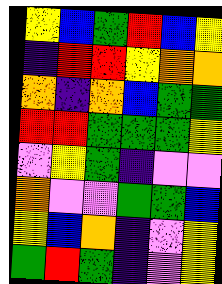[["yellow", "blue", "green", "red", "blue", "yellow"], ["indigo", "red", "red", "yellow", "orange", "orange"], ["orange", "indigo", "orange", "blue", "green", "green"], ["red", "red", "green", "green", "green", "yellow"], ["violet", "yellow", "green", "indigo", "violet", "violet"], ["orange", "violet", "violet", "green", "green", "blue"], ["yellow", "blue", "orange", "indigo", "violet", "yellow"], ["green", "red", "green", "indigo", "violet", "yellow"]]